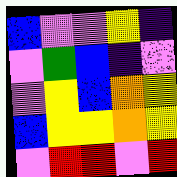[["blue", "violet", "violet", "yellow", "indigo"], ["violet", "green", "blue", "indigo", "violet"], ["violet", "yellow", "blue", "orange", "yellow"], ["blue", "yellow", "yellow", "orange", "yellow"], ["violet", "red", "red", "violet", "red"]]